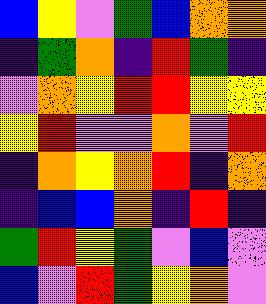[["blue", "yellow", "violet", "green", "blue", "orange", "orange"], ["indigo", "green", "orange", "indigo", "red", "green", "indigo"], ["violet", "orange", "yellow", "red", "red", "yellow", "yellow"], ["yellow", "red", "violet", "violet", "orange", "violet", "red"], ["indigo", "orange", "yellow", "orange", "red", "indigo", "orange"], ["indigo", "blue", "blue", "orange", "indigo", "red", "indigo"], ["green", "red", "yellow", "green", "violet", "blue", "violet"], ["blue", "violet", "red", "green", "yellow", "orange", "violet"]]